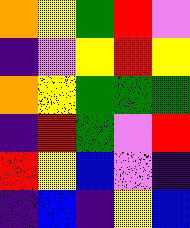[["orange", "yellow", "green", "red", "violet"], ["indigo", "violet", "yellow", "red", "yellow"], ["orange", "yellow", "green", "green", "green"], ["indigo", "red", "green", "violet", "red"], ["red", "yellow", "blue", "violet", "indigo"], ["indigo", "blue", "indigo", "yellow", "blue"]]